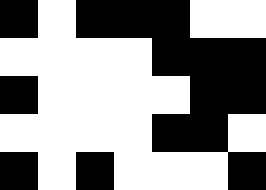[["black", "white", "black", "black", "black", "white", "white"], ["white", "white", "white", "white", "black", "black", "black"], ["black", "white", "white", "white", "white", "black", "black"], ["white", "white", "white", "white", "black", "black", "white"], ["black", "white", "black", "white", "white", "white", "black"]]